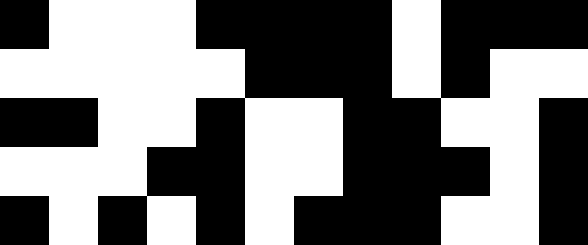[["black", "white", "white", "white", "black", "black", "black", "black", "white", "black", "black", "black"], ["white", "white", "white", "white", "white", "black", "black", "black", "white", "black", "white", "white"], ["black", "black", "white", "white", "black", "white", "white", "black", "black", "white", "white", "black"], ["white", "white", "white", "black", "black", "white", "white", "black", "black", "black", "white", "black"], ["black", "white", "black", "white", "black", "white", "black", "black", "black", "white", "white", "black"]]